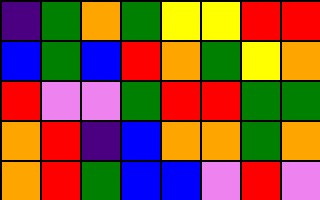[["indigo", "green", "orange", "green", "yellow", "yellow", "red", "red"], ["blue", "green", "blue", "red", "orange", "green", "yellow", "orange"], ["red", "violet", "violet", "green", "red", "red", "green", "green"], ["orange", "red", "indigo", "blue", "orange", "orange", "green", "orange"], ["orange", "red", "green", "blue", "blue", "violet", "red", "violet"]]